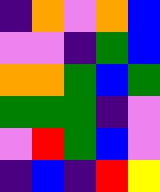[["indigo", "orange", "violet", "orange", "blue"], ["violet", "violet", "indigo", "green", "blue"], ["orange", "orange", "green", "blue", "green"], ["green", "green", "green", "indigo", "violet"], ["violet", "red", "green", "blue", "violet"], ["indigo", "blue", "indigo", "red", "yellow"]]